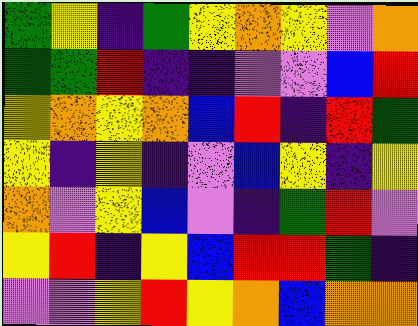[["green", "yellow", "indigo", "green", "yellow", "orange", "yellow", "violet", "orange"], ["green", "green", "red", "indigo", "indigo", "violet", "violet", "blue", "red"], ["yellow", "orange", "yellow", "orange", "blue", "red", "indigo", "red", "green"], ["yellow", "indigo", "yellow", "indigo", "violet", "blue", "yellow", "indigo", "yellow"], ["orange", "violet", "yellow", "blue", "violet", "indigo", "green", "red", "violet"], ["yellow", "red", "indigo", "yellow", "blue", "red", "red", "green", "indigo"], ["violet", "violet", "yellow", "red", "yellow", "orange", "blue", "orange", "orange"]]